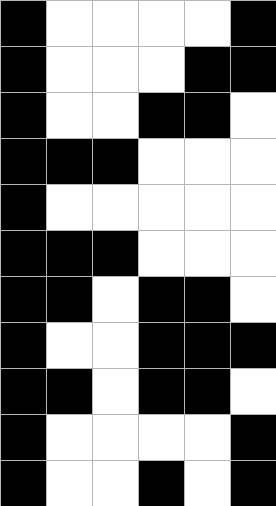[["black", "white", "white", "white", "white", "black"], ["black", "white", "white", "white", "black", "black"], ["black", "white", "white", "black", "black", "white"], ["black", "black", "black", "white", "white", "white"], ["black", "white", "white", "white", "white", "white"], ["black", "black", "black", "white", "white", "white"], ["black", "black", "white", "black", "black", "white"], ["black", "white", "white", "black", "black", "black"], ["black", "black", "white", "black", "black", "white"], ["black", "white", "white", "white", "white", "black"], ["black", "white", "white", "black", "white", "black"]]